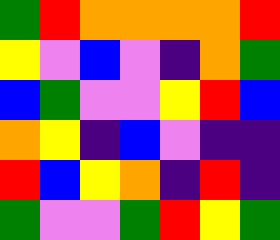[["green", "red", "orange", "orange", "orange", "orange", "red"], ["yellow", "violet", "blue", "violet", "indigo", "orange", "green"], ["blue", "green", "violet", "violet", "yellow", "red", "blue"], ["orange", "yellow", "indigo", "blue", "violet", "indigo", "indigo"], ["red", "blue", "yellow", "orange", "indigo", "red", "indigo"], ["green", "violet", "violet", "green", "red", "yellow", "green"]]